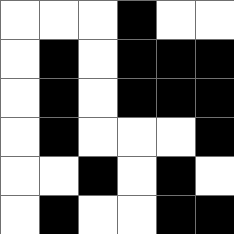[["white", "white", "white", "black", "white", "white"], ["white", "black", "white", "black", "black", "black"], ["white", "black", "white", "black", "black", "black"], ["white", "black", "white", "white", "white", "black"], ["white", "white", "black", "white", "black", "white"], ["white", "black", "white", "white", "black", "black"]]